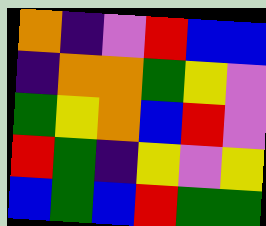[["orange", "indigo", "violet", "red", "blue", "blue"], ["indigo", "orange", "orange", "green", "yellow", "violet"], ["green", "yellow", "orange", "blue", "red", "violet"], ["red", "green", "indigo", "yellow", "violet", "yellow"], ["blue", "green", "blue", "red", "green", "green"]]